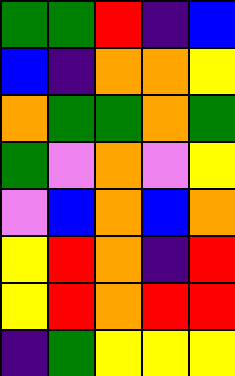[["green", "green", "red", "indigo", "blue"], ["blue", "indigo", "orange", "orange", "yellow"], ["orange", "green", "green", "orange", "green"], ["green", "violet", "orange", "violet", "yellow"], ["violet", "blue", "orange", "blue", "orange"], ["yellow", "red", "orange", "indigo", "red"], ["yellow", "red", "orange", "red", "red"], ["indigo", "green", "yellow", "yellow", "yellow"]]